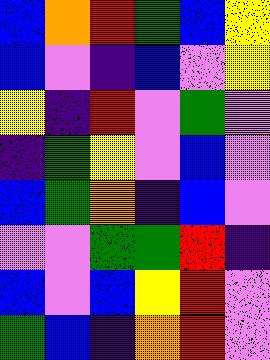[["blue", "orange", "red", "green", "blue", "yellow"], ["blue", "violet", "indigo", "blue", "violet", "yellow"], ["yellow", "indigo", "red", "violet", "green", "violet"], ["indigo", "green", "yellow", "violet", "blue", "violet"], ["blue", "green", "orange", "indigo", "blue", "violet"], ["violet", "violet", "green", "green", "red", "indigo"], ["blue", "violet", "blue", "yellow", "red", "violet"], ["green", "blue", "indigo", "orange", "red", "violet"]]